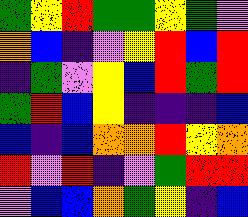[["green", "yellow", "red", "green", "green", "yellow", "green", "violet"], ["orange", "blue", "indigo", "violet", "yellow", "red", "blue", "red"], ["indigo", "green", "violet", "yellow", "blue", "red", "green", "red"], ["green", "red", "blue", "yellow", "indigo", "indigo", "indigo", "blue"], ["blue", "indigo", "blue", "orange", "orange", "red", "yellow", "orange"], ["red", "violet", "red", "indigo", "violet", "green", "red", "red"], ["violet", "blue", "blue", "orange", "green", "yellow", "indigo", "blue"]]